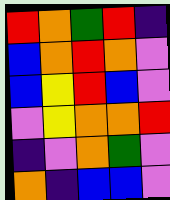[["red", "orange", "green", "red", "indigo"], ["blue", "orange", "red", "orange", "violet"], ["blue", "yellow", "red", "blue", "violet"], ["violet", "yellow", "orange", "orange", "red"], ["indigo", "violet", "orange", "green", "violet"], ["orange", "indigo", "blue", "blue", "violet"]]